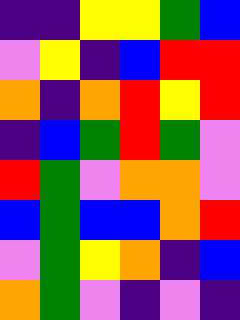[["indigo", "indigo", "yellow", "yellow", "green", "blue"], ["violet", "yellow", "indigo", "blue", "red", "red"], ["orange", "indigo", "orange", "red", "yellow", "red"], ["indigo", "blue", "green", "red", "green", "violet"], ["red", "green", "violet", "orange", "orange", "violet"], ["blue", "green", "blue", "blue", "orange", "red"], ["violet", "green", "yellow", "orange", "indigo", "blue"], ["orange", "green", "violet", "indigo", "violet", "indigo"]]